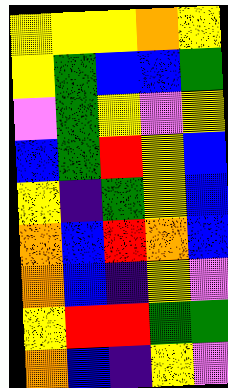[["yellow", "yellow", "yellow", "orange", "yellow"], ["yellow", "green", "blue", "blue", "green"], ["violet", "green", "yellow", "violet", "yellow"], ["blue", "green", "red", "yellow", "blue"], ["yellow", "indigo", "green", "yellow", "blue"], ["orange", "blue", "red", "orange", "blue"], ["orange", "blue", "indigo", "yellow", "violet"], ["yellow", "red", "red", "green", "green"], ["orange", "blue", "indigo", "yellow", "violet"]]